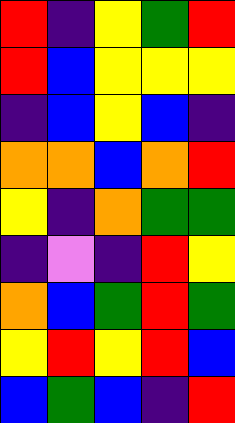[["red", "indigo", "yellow", "green", "red"], ["red", "blue", "yellow", "yellow", "yellow"], ["indigo", "blue", "yellow", "blue", "indigo"], ["orange", "orange", "blue", "orange", "red"], ["yellow", "indigo", "orange", "green", "green"], ["indigo", "violet", "indigo", "red", "yellow"], ["orange", "blue", "green", "red", "green"], ["yellow", "red", "yellow", "red", "blue"], ["blue", "green", "blue", "indigo", "red"]]